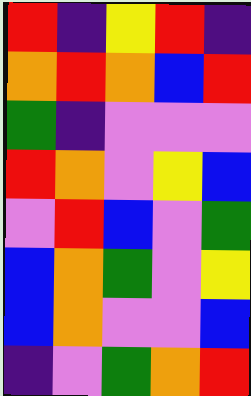[["red", "indigo", "yellow", "red", "indigo"], ["orange", "red", "orange", "blue", "red"], ["green", "indigo", "violet", "violet", "violet"], ["red", "orange", "violet", "yellow", "blue"], ["violet", "red", "blue", "violet", "green"], ["blue", "orange", "green", "violet", "yellow"], ["blue", "orange", "violet", "violet", "blue"], ["indigo", "violet", "green", "orange", "red"]]